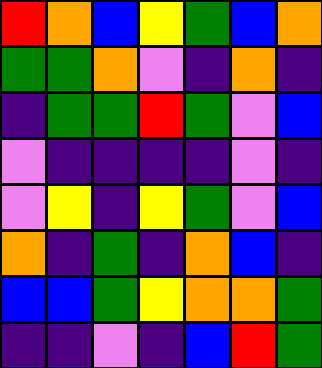[["red", "orange", "blue", "yellow", "green", "blue", "orange"], ["green", "green", "orange", "violet", "indigo", "orange", "indigo"], ["indigo", "green", "green", "red", "green", "violet", "blue"], ["violet", "indigo", "indigo", "indigo", "indigo", "violet", "indigo"], ["violet", "yellow", "indigo", "yellow", "green", "violet", "blue"], ["orange", "indigo", "green", "indigo", "orange", "blue", "indigo"], ["blue", "blue", "green", "yellow", "orange", "orange", "green"], ["indigo", "indigo", "violet", "indigo", "blue", "red", "green"]]